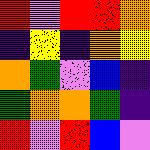[["red", "violet", "red", "red", "orange"], ["indigo", "yellow", "indigo", "orange", "yellow"], ["orange", "green", "violet", "blue", "indigo"], ["green", "orange", "orange", "green", "indigo"], ["red", "violet", "red", "blue", "violet"]]